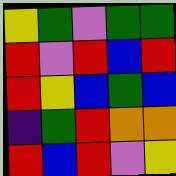[["yellow", "green", "violet", "green", "green"], ["red", "violet", "red", "blue", "red"], ["red", "yellow", "blue", "green", "blue"], ["indigo", "green", "red", "orange", "orange"], ["red", "blue", "red", "violet", "yellow"]]